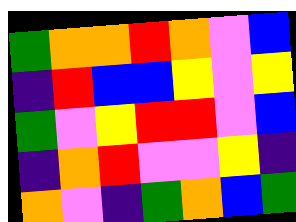[["green", "orange", "orange", "red", "orange", "violet", "blue"], ["indigo", "red", "blue", "blue", "yellow", "violet", "yellow"], ["green", "violet", "yellow", "red", "red", "violet", "blue"], ["indigo", "orange", "red", "violet", "violet", "yellow", "indigo"], ["orange", "violet", "indigo", "green", "orange", "blue", "green"]]